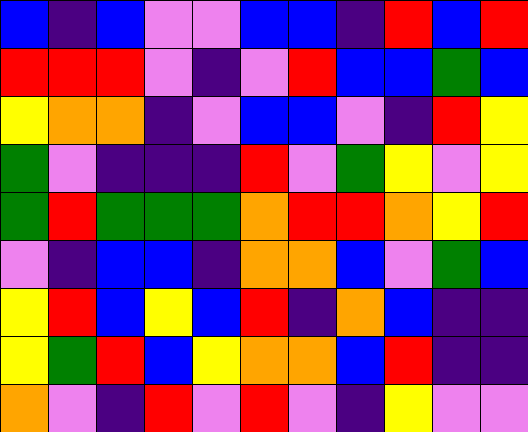[["blue", "indigo", "blue", "violet", "violet", "blue", "blue", "indigo", "red", "blue", "red"], ["red", "red", "red", "violet", "indigo", "violet", "red", "blue", "blue", "green", "blue"], ["yellow", "orange", "orange", "indigo", "violet", "blue", "blue", "violet", "indigo", "red", "yellow"], ["green", "violet", "indigo", "indigo", "indigo", "red", "violet", "green", "yellow", "violet", "yellow"], ["green", "red", "green", "green", "green", "orange", "red", "red", "orange", "yellow", "red"], ["violet", "indigo", "blue", "blue", "indigo", "orange", "orange", "blue", "violet", "green", "blue"], ["yellow", "red", "blue", "yellow", "blue", "red", "indigo", "orange", "blue", "indigo", "indigo"], ["yellow", "green", "red", "blue", "yellow", "orange", "orange", "blue", "red", "indigo", "indigo"], ["orange", "violet", "indigo", "red", "violet", "red", "violet", "indigo", "yellow", "violet", "violet"]]